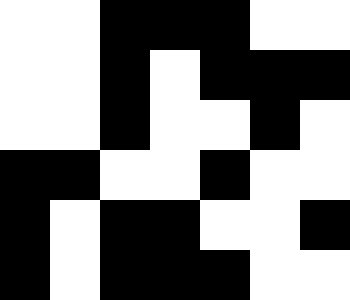[["white", "white", "black", "black", "black", "white", "white"], ["white", "white", "black", "white", "black", "black", "black"], ["white", "white", "black", "white", "white", "black", "white"], ["black", "black", "white", "white", "black", "white", "white"], ["black", "white", "black", "black", "white", "white", "black"], ["black", "white", "black", "black", "black", "white", "white"]]